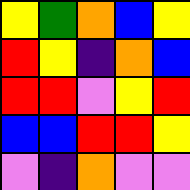[["yellow", "green", "orange", "blue", "yellow"], ["red", "yellow", "indigo", "orange", "blue"], ["red", "red", "violet", "yellow", "red"], ["blue", "blue", "red", "red", "yellow"], ["violet", "indigo", "orange", "violet", "violet"]]